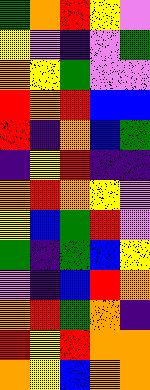[["green", "orange", "red", "yellow", "violet"], ["yellow", "violet", "indigo", "violet", "green"], ["orange", "yellow", "green", "violet", "violet"], ["red", "orange", "red", "blue", "blue"], ["red", "indigo", "orange", "blue", "green"], ["indigo", "yellow", "red", "indigo", "indigo"], ["orange", "red", "orange", "yellow", "violet"], ["yellow", "blue", "green", "red", "violet"], ["green", "indigo", "green", "blue", "yellow"], ["violet", "indigo", "blue", "red", "orange"], ["orange", "red", "green", "orange", "indigo"], ["red", "yellow", "red", "orange", "orange"], ["orange", "yellow", "blue", "orange", "orange"]]